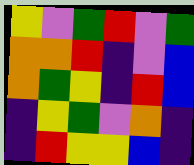[["yellow", "violet", "green", "red", "violet", "green"], ["orange", "orange", "red", "indigo", "violet", "blue"], ["orange", "green", "yellow", "indigo", "red", "blue"], ["indigo", "yellow", "green", "violet", "orange", "indigo"], ["indigo", "red", "yellow", "yellow", "blue", "indigo"]]